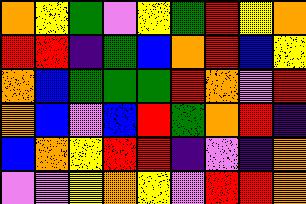[["orange", "yellow", "green", "violet", "yellow", "green", "red", "yellow", "orange"], ["red", "red", "indigo", "green", "blue", "orange", "red", "blue", "yellow"], ["orange", "blue", "green", "green", "green", "red", "orange", "violet", "red"], ["orange", "blue", "violet", "blue", "red", "green", "orange", "red", "indigo"], ["blue", "orange", "yellow", "red", "red", "indigo", "violet", "indigo", "orange"], ["violet", "violet", "yellow", "orange", "yellow", "violet", "red", "red", "orange"]]